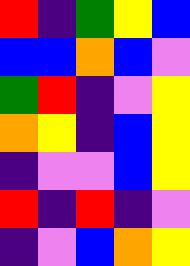[["red", "indigo", "green", "yellow", "blue"], ["blue", "blue", "orange", "blue", "violet"], ["green", "red", "indigo", "violet", "yellow"], ["orange", "yellow", "indigo", "blue", "yellow"], ["indigo", "violet", "violet", "blue", "yellow"], ["red", "indigo", "red", "indigo", "violet"], ["indigo", "violet", "blue", "orange", "yellow"]]